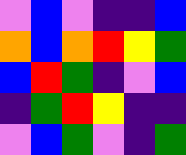[["violet", "blue", "violet", "indigo", "indigo", "blue"], ["orange", "blue", "orange", "red", "yellow", "green"], ["blue", "red", "green", "indigo", "violet", "blue"], ["indigo", "green", "red", "yellow", "indigo", "indigo"], ["violet", "blue", "green", "violet", "indigo", "green"]]